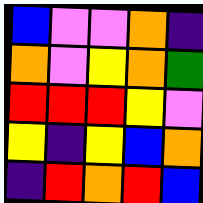[["blue", "violet", "violet", "orange", "indigo"], ["orange", "violet", "yellow", "orange", "green"], ["red", "red", "red", "yellow", "violet"], ["yellow", "indigo", "yellow", "blue", "orange"], ["indigo", "red", "orange", "red", "blue"]]